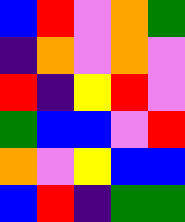[["blue", "red", "violet", "orange", "green"], ["indigo", "orange", "violet", "orange", "violet"], ["red", "indigo", "yellow", "red", "violet"], ["green", "blue", "blue", "violet", "red"], ["orange", "violet", "yellow", "blue", "blue"], ["blue", "red", "indigo", "green", "green"]]